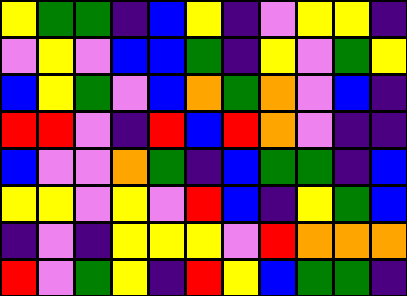[["yellow", "green", "green", "indigo", "blue", "yellow", "indigo", "violet", "yellow", "yellow", "indigo"], ["violet", "yellow", "violet", "blue", "blue", "green", "indigo", "yellow", "violet", "green", "yellow"], ["blue", "yellow", "green", "violet", "blue", "orange", "green", "orange", "violet", "blue", "indigo"], ["red", "red", "violet", "indigo", "red", "blue", "red", "orange", "violet", "indigo", "indigo"], ["blue", "violet", "violet", "orange", "green", "indigo", "blue", "green", "green", "indigo", "blue"], ["yellow", "yellow", "violet", "yellow", "violet", "red", "blue", "indigo", "yellow", "green", "blue"], ["indigo", "violet", "indigo", "yellow", "yellow", "yellow", "violet", "red", "orange", "orange", "orange"], ["red", "violet", "green", "yellow", "indigo", "red", "yellow", "blue", "green", "green", "indigo"]]